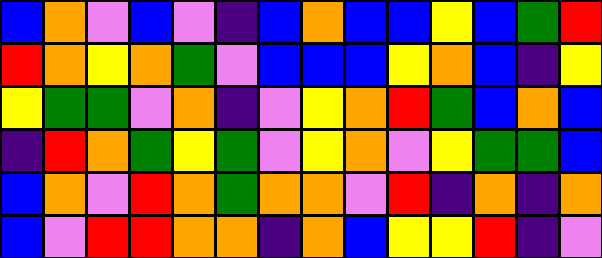[["blue", "orange", "violet", "blue", "violet", "indigo", "blue", "orange", "blue", "blue", "yellow", "blue", "green", "red"], ["red", "orange", "yellow", "orange", "green", "violet", "blue", "blue", "blue", "yellow", "orange", "blue", "indigo", "yellow"], ["yellow", "green", "green", "violet", "orange", "indigo", "violet", "yellow", "orange", "red", "green", "blue", "orange", "blue"], ["indigo", "red", "orange", "green", "yellow", "green", "violet", "yellow", "orange", "violet", "yellow", "green", "green", "blue"], ["blue", "orange", "violet", "red", "orange", "green", "orange", "orange", "violet", "red", "indigo", "orange", "indigo", "orange"], ["blue", "violet", "red", "red", "orange", "orange", "indigo", "orange", "blue", "yellow", "yellow", "red", "indigo", "violet"]]